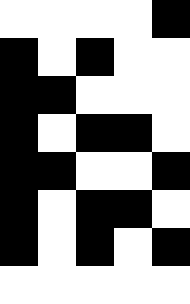[["white", "white", "white", "white", "black"], ["black", "white", "black", "white", "white"], ["black", "black", "white", "white", "white"], ["black", "white", "black", "black", "white"], ["black", "black", "white", "white", "black"], ["black", "white", "black", "black", "white"], ["black", "white", "black", "white", "black"], ["white", "white", "white", "white", "white"]]